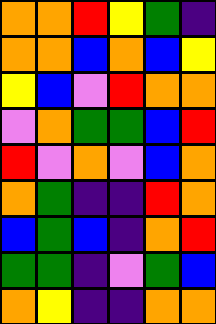[["orange", "orange", "red", "yellow", "green", "indigo"], ["orange", "orange", "blue", "orange", "blue", "yellow"], ["yellow", "blue", "violet", "red", "orange", "orange"], ["violet", "orange", "green", "green", "blue", "red"], ["red", "violet", "orange", "violet", "blue", "orange"], ["orange", "green", "indigo", "indigo", "red", "orange"], ["blue", "green", "blue", "indigo", "orange", "red"], ["green", "green", "indigo", "violet", "green", "blue"], ["orange", "yellow", "indigo", "indigo", "orange", "orange"]]